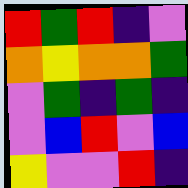[["red", "green", "red", "indigo", "violet"], ["orange", "yellow", "orange", "orange", "green"], ["violet", "green", "indigo", "green", "indigo"], ["violet", "blue", "red", "violet", "blue"], ["yellow", "violet", "violet", "red", "indigo"]]